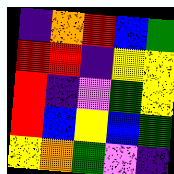[["indigo", "orange", "red", "blue", "green"], ["red", "red", "indigo", "yellow", "yellow"], ["red", "indigo", "violet", "green", "yellow"], ["red", "blue", "yellow", "blue", "green"], ["yellow", "orange", "green", "violet", "indigo"]]